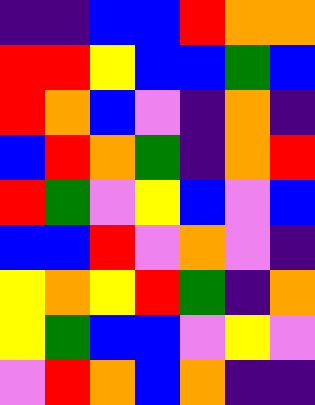[["indigo", "indigo", "blue", "blue", "red", "orange", "orange"], ["red", "red", "yellow", "blue", "blue", "green", "blue"], ["red", "orange", "blue", "violet", "indigo", "orange", "indigo"], ["blue", "red", "orange", "green", "indigo", "orange", "red"], ["red", "green", "violet", "yellow", "blue", "violet", "blue"], ["blue", "blue", "red", "violet", "orange", "violet", "indigo"], ["yellow", "orange", "yellow", "red", "green", "indigo", "orange"], ["yellow", "green", "blue", "blue", "violet", "yellow", "violet"], ["violet", "red", "orange", "blue", "orange", "indigo", "indigo"]]